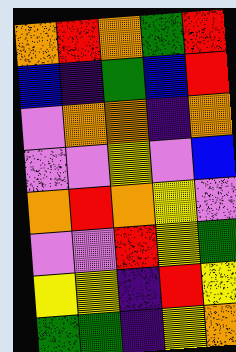[["orange", "red", "orange", "green", "red"], ["blue", "indigo", "green", "blue", "red"], ["violet", "orange", "orange", "indigo", "orange"], ["violet", "violet", "yellow", "violet", "blue"], ["orange", "red", "orange", "yellow", "violet"], ["violet", "violet", "red", "yellow", "green"], ["yellow", "yellow", "indigo", "red", "yellow"], ["green", "green", "indigo", "yellow", "orange"]]